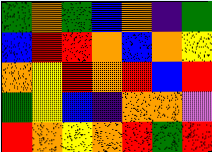[["green", "orange", "green", "blue", "orange", "indigo", "green"], ["blue", "red", "red", "orange", "blue", "orange", "yellow"], ["orange", "yellow", "red", "orange", "red", "blue", "red"], ["green", "yellow", "blue", "indigo", "orange", "orange", "violet"], ["red", "orange", "yellow", "orange", "red", "green", "red"]]